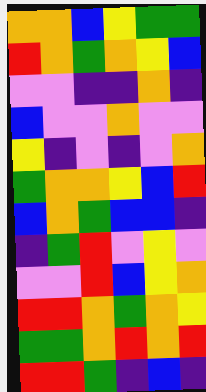[["orange", "orange", "blue", "yellow", "green", "green"], ["red", "orange", "green", "orange", "yellow", "blue"], ["violet", "violet", "indigo", "indigo", "orange", "indigo"], ["blue", "violet", "violet", "orange", "violet", "violet"], ["yellow", "indigo", "violet", "indigo", "violet", "orange"], ["green", "orange", "orange", "yellow", "blue", "red"], ["blue", "orange", "green", "blue", "blue", "indigo"], ["indigo", "green", "red", "violet", "yellow", "violet"], ["violet", "violet", "red", "blue", "yellow", "orange"], ["red", "red", "orange", "green", "orange", "yellow"], ["green", "green", "orange", "red", "orange", "red"], ["red", "red", "green", "indigo", "blue", "indigo"]]